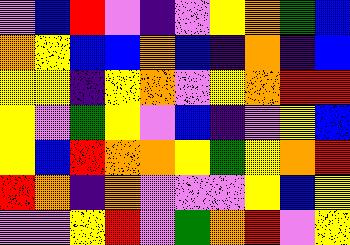[["violet", "blue", "red", "violet", "indigo", "violet", "yellow", "orange", "green", "blue"], ["orange", "yellow", "blue", "blue", "orange", "blue", "indigo", "orange", "indigo", "blue"], ["yellow", "yellow", "indigo", "yellow", "orange", "violet", "yellow", "orange", "red", "red"], ["yellow", "violet", "green", "yellow", "violet", "blue", "indigo", "violet", "yellow", "blue"], ["yellow", "blue", "red", "orange", "orange", "yellow", "green", "yellow", "orange", "red"], ["red", "orange", "indigo", "orange", "violet", "violet", "violet", "yellow", "blue", "yellow"], ["violet", "violet", "yellow", "red", "violet", "green", "orange", "red", "violet", "yellow"]]